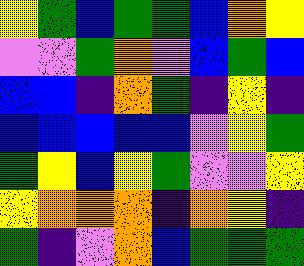[["yellow", "green", "blue", "green", "green", "blue", "orange", "yellow"], ["violet", "violet", "green", "orange", "violet", "blue", "green", "blue"], ["blue", "blue", "indigo", "orange", "green", "indigo", "yellow", "indigo"], ["blue", "blue", "blue", "blue", "blue", "violet", "yellow", "green"], ["green", "yellow", "blue", "yellow", "green", "violet", "violet", "yellow"], ["yellow", "orange", "orange", "orange", "indigo", "orange", "yellow", "indigo"], ["green", "indigo", "violet", "orange", "blue", "green", "green", "green"]]